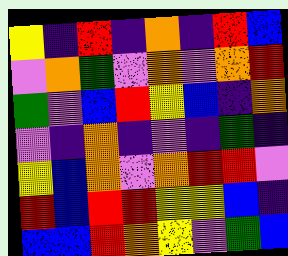[["yellow", "indigo", "red", "indigo", "orange", "indigo", "red", "blue"], ["violet", "orange", "green", "violet", "orange", "violet", "orange", "red"], ["green", "violet", "blue", "red", "yellow", "blue", "indigo", "orange"], ["violet", "indigo", "orange", "indigo", "violet", "indigo", "green", "indigo"], ["yellow", "blue", "orange", "violet", "orange", "red", "red", "violet"], ["red", "blue", "red", "red", "yellow", "yellow", "blue", "indigo"], ["blue", "blue", "red", "orange", "yellow", "violet", "green", "blue"]]